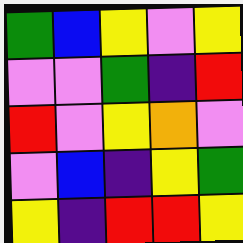[["green", "blue", "yellow", "violet", "yellow"], ["violet", "violet", "green", "indigo", "red"], ["red", "violet", "yellow", "orange", "violet"], ["violet", "blue", "indigo", "yellow", "green"], ["yellow", "indigo", "red", "red", "yellow"]]